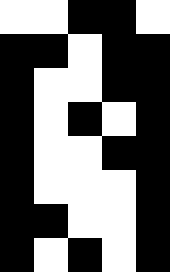[["white", "white", "black", "black", "white"], ["black", "black", "white", "black", "black"], ["black", "white", "white", "black", "black"], ["black", "white", "black", "white", "black"], ["black", "white", "white", "black", "black"], ["black", "white", "white", "white", "black"], ["black", "black", "white", "white", "black"], ["black", "white", "black", "white", "black"]]